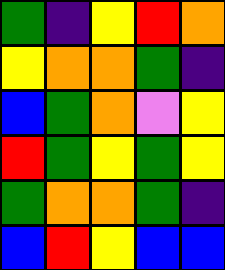[["green", "indigo", "yellow", "red", "orange"], ["yellow", "orange", "orange", "green", "indigo"], ["blue", "green", "orange", "violet", "yellow"], ["red", "green", "yellow", "green", "yellow"], ["green", "orange", "orange", "green", "indigo"], ["blue", "red", "yellow", "blue", "blue"]]